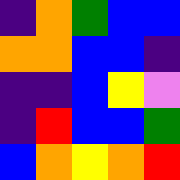[["indigo", "orange", "green", "blue", "blue"], ["orange", "orange", "blue", "blue", "indigo"], ["indigo", "indigo", "blue", "yellow", "violet"], ["indigo", "red", "blue", "blue", "green"], ["blue", "orange", "yellow", "orange", "red"]]